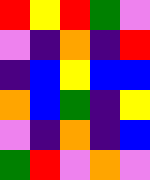[["red", "yellow", "red", "green", "violet"], ["violet", "indigo", "orange", "indigo", "red"], ["indigo", "blue", "yellow", "blue", "blue"], ["orange", "blue", "green", "indigo", "yellow"], ["violet", "indigo", "orange", "indigo", "blue"], ["green", "red", "violet", "orange", "violet"]]